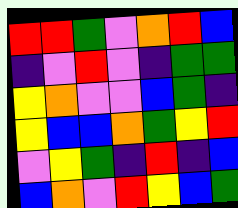[["red", "red", "green", "violet", "orange", "red", "blue"], ["indigo", "violet", "red", "violet", "indigo", "green", "green"], ["yellow", "orange", "violet", "violet", "blue", "green", "indigo"], ["yellow", "blue", "blue", "orange", "green", "yellow", "red"], ["violet", "yellow", "green", "indigo", "red", "indigo", "blue"], ["blue", "orange", "violet", "red", "yellow", "blue", "green"]]